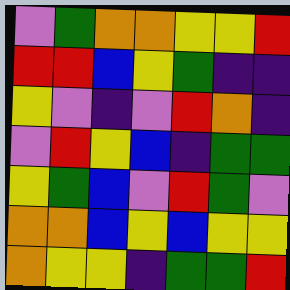[["violet", "green", "orange", "orange", "yellow", "yellow", "red"], ["red", "red", "blue", "yellow", "green", "indigo", "indigo"], ["yellow", "violet", "indigo", "violet", "red", "orange", "indigo"], ["violet", "red", "yellow", "blue", "indigo", "green", "green"], ["yellow", "green", "blue", "violet", "red", "green", "violet"], ["orange", "orange", "blue", "yellow", "blue", "yellow", "yellow"], ["orange", "yellow", "yellow", "indigo", "green", "green", "red"]]